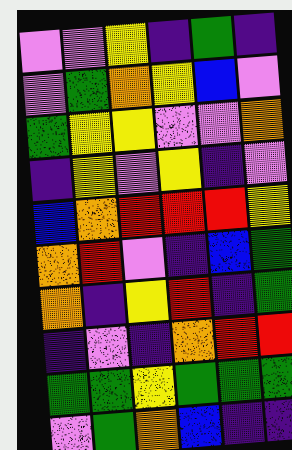[["violet", "violet", "yellow", "indigo", "green", "indigo"], ["violet", "green", "orange", "yellow", "blue", "violet"], ["green", "yellow", "yellow", "violet", "violet", "orange"], ["indigo", "yellow", "violet", "yellow", "indigo", "violet"], ["blue", "orange", "red", "red", "red", "yellow"], ["orange", "red", "violet", "indigo", "blue", "green"], ["orange", "indigo", "yellow", "red", "indigo", "green"], ["indigo", "violet", "indigo", "orange", "red", "red"], ["green", "green", "yellow", "green", "green", "green"], ["violet", "green", "orange", "blue", "indigo", "indigo"]]